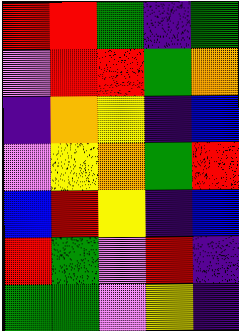[["red", "red", "green", "indigo", "green"], ["violet", "red", "red", "green", "orange"], ["indigo", "orange", "yellow", "indigo", "blue"], ["violet", "yellow", "orange", "green", "red"], ["blue", "red", "yellow", "indigo", "blue"], ["red", "green", "violet", "red", "indigo"], ["green", "green", "violet", "yellow", "indigo"]]